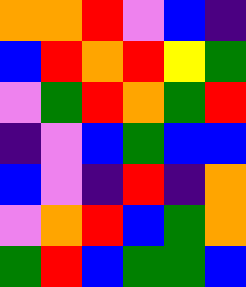[["orange", "orange", "red", "violet", "blue", "indigo"], ["blue", "red", "orange", "red", "yellow", "green"], ["violet", "green", "red", "orange", "green", "red"], ["indigo", "violet", "blue", "green", "blue", "blue"], ["blue", "violet", "indigo", "red", "indigo", "orange"], ["violet", "orange", "red", "blue", "green", "orange"], ["green", "red", "blue", "green", "green", "blue"]]